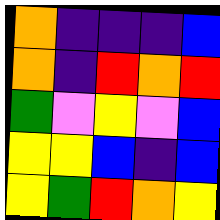[["orange", "indigo", "indigo", "indigo", "blue"], ["orange", "indigo", "red", "orange", "red"], ["green", "violet", "yellow", "violet", "blue"], ["yellow", "yellow", "blue", "indigo", "blue"], ["yellow", "green", "red", "orange", "yellow"]]